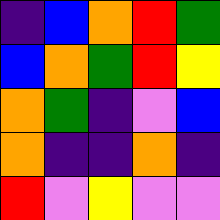[["indigo", "blue", "orange", "red", "green"], ["blue", "orange", "green", "red", "yellow"], ["orange", "green", "indigo", "violet", "blue"], ["orange", "indigo", "indigo", "orange", "indigo"], ["red", "violet", "yellow", "violet", "violet"]]